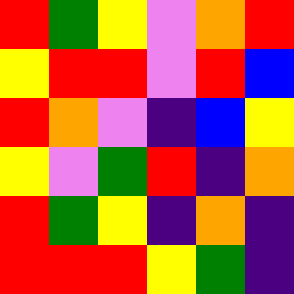[["red", "green", "yellow", "violet", "orange", "red"], ["yellow", "red", "red", "violet", "red", "blue"], ["red", "orange", "violet", "indigo", "blue", "yellow"], ["yellow", "violet", "green", "red", "indigo", "orange"], ["red", "green", "yellow", "indigo", "orange", "indigo"], ["red", "red", "red", "yellow", "green", "indigo"]]